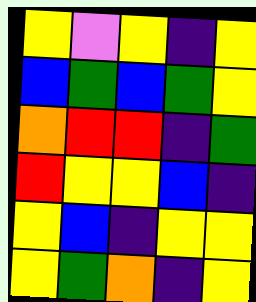[["yellow", "violet", "yellow", "indigo", "yellow"], ["blue", "green", "blue", "green", "yellow"], ["orange", "red", "red", "indigo", "green"], ["red", "yellow", "yellow", "blue", "indigo"], ["yellow", "blue", "indigo", "yellow", "yellow"], ["yellow", "green", "orange", "indigo", "yellow"]]